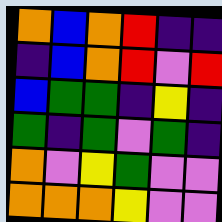[["orange", "blue", "orange", "red", "indigo", "indigo"], ["indigo", "blue", "orange", "red", "violet", "red"], ["blue", "green", "green", "indigo", "yellow", "indigo"], ["green", "indigo", "green", "violet", "green", "indigo"], ["orange", "violet", "yellow", "green", "violet", "violet"], ["orange", "orange", "orange", "yellow", "violet", "violet"]]